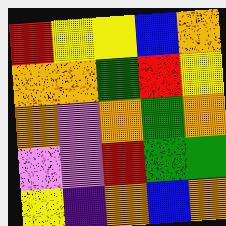[["red", "yellow", "yellow", "blue", "orange"], ["orange", "orange", "green", "red", "yellow"], ["orange", "violet", "orange", "green", "orange"], ["violet", "violet", "red", "green", "green"], ["yellow", "indigo", "orange", "blue", "orange"]]